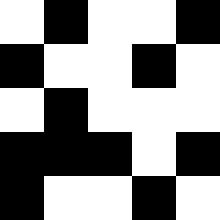[["white", "black", "white", "white", "black"], ["black", "white", "white", "black", "white"], ["white", "black", "white", "white", "white"], ["black", "black", "black", "white", "black"], ["black", "white", "white", "black", "white"]]